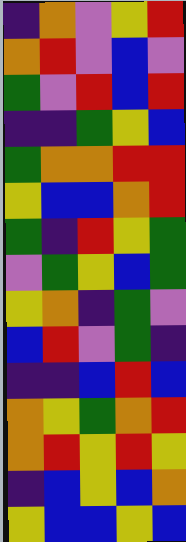[["indigo", "orange", "violet", "yellow", "red"], ["orange", "red", "violet", "blue", "violet"], ["green", "violet", "red", "blue", "red"], ["indigo", "indigo", "green", "yellow", "blue"], ["green", "orange", "orange", "red", "red"], ["yellow", "blue", "blue", "orange", "red"], ["green", "indigo", "red", "yellow", "green"], ["violet", "green", "yellow", "blue", "green"], ["yellow", "orange", "indigo", "green", "violet"], ["blue", "red", "violet", "green", "indigo"], ["indigo", "indigo", "blue", "red", "blue"], ["orange", "yellow", "green", "orange", "red"], ["orange", "red", "yellow", "red", "yellow"], ["indigo", "blue", "yellow", "blue", "orange"], ["yellow", "blue", "blue", "yellow", "blue"]]